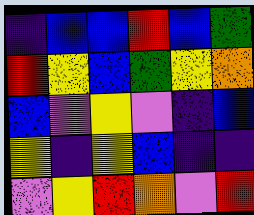[["indigo", "blue", "blue", "red", "blue", "green"], ["red", "yellow", "blue", "green", "yellow", "orange"], ["blue", "violet", "yellow", "violet", "indigo", "blue"], ["yellow", "indigo", "yellow", "blue", "indigo", "indigo"], ["violet", "yellow", "red", "orange", "violet", "red"]]